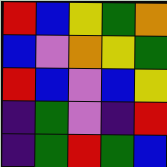[["red", "blue", "yellow", "green", "orange"], ["blue", "violet", "orange", "yellow", "green"], ["red", "blue", "violet", "blue", "yellow"], ["indigo", "green", "violet", "indigo", "red"], ["indigo", "green", "red", "green", "blue"]]